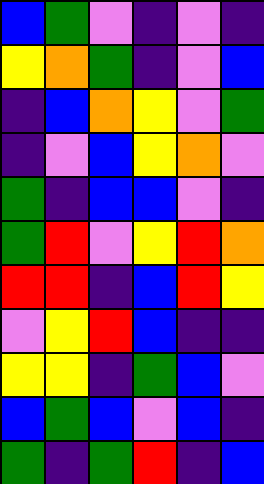[["blue", "green", "violet", "indigo", "violet", "indigo"], ["yellow", "orange", "green", "indigo", "violet", "blue"], ["indigo", "blue", "orange", "yellow", "violet", "green"], ["indigo", "violet", "blue", "yellow", "orange", "violet"], ["green", "indigo", "blue", "blue", "violet", "indigo"], ["green", "red", "violet", "yellow", "red", "orange"], ["red", "red", "indigo", "blue", "red", "yellow"], ["violet", "yellow", "red", "blue", "indigo", "indigo"], ["yellow", "yellow", "indigo", "green", "blue", "violet"], ["blue", "green", "blue", "violet", "blue", "indigo"], ["green", "indigo", "green", "red", "indigo", "blue"]]